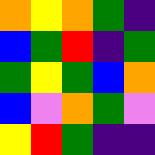[["orange", "yellow", "orange", "green", "indigo"], ["blue", "green", "red", "indigo", "green"], ["green", "yellow", "green", "blue", "orange"], ["blue", "violet", "orange", "green", "violet"], ["yellow", "red", "green", "indigo", "indigo"]]